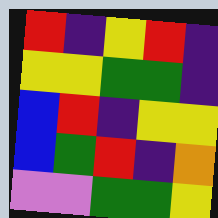[["red", "indigo", "yellow", "red", "indigo"], ["yellow", "yellow", "green", "green", "indigo"], ["blue", "red", "indigo", "yellow", "yellow"], ["blue", "green", "red", "indigo", "orange"], ["violet", "violet", "green", "green", "yellow"]]